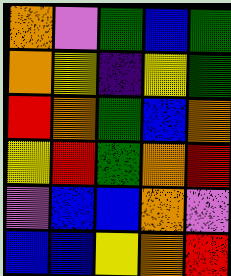[["orange", "violet", "green", "blue", "green"], ["orange", "yellow", "indigo", "yellow", "green"], ["red", "orange", "green", "blue", "orange"], ["yellow", "red", "green", "orange", "red"], ["violet", "blue", "blue", "orange", "violet"], ["blue", "blue", "yellow", "orange", "red"]]